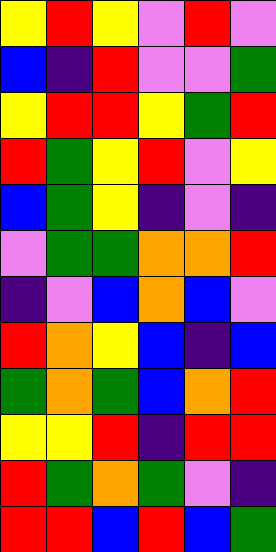[["yellow", "red", "yellow", "violet", "red", "violet"], ["blue", "indigo", "red", "violet", "violet", "green"], ["yellow", "red", "red", "yellow", "green", "red"], ["red", "green", "yellow", "red", "violet", "yellow"], ["blue", "green", "yellow", "indigo", "violet", "indigo"], ["violet", "green", "green", "orange", "orange", "red"], ["indigo", "violet", "blue", "orange", "blue", "violet"], ["red", "orange", "yellow", "blue", "indigo", "blue"], ["green", "orange", "green", "blue", "orange", "red"], ["yellow", "yellow", "red", "indigo", "red", "red"], ["red", "green", "orange", "green", "violet", "indigo"], ["red", "red", "blue", "red", "blue", "green"]]